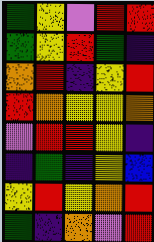[["green", "yellow", "violet", "red", "red"], ["green", "yellow", "red", "green", "indigo"], ["orange", "red", "indigo", "yellow", "red"], ["red", "orange", "yellow", "yellow", "orange"], ["violet", "red", "red", "yellow", "indigo"], ["indigo", "green", "indigo", "yellow", "blue"], ["yellow", "red", "yellow", "orange", "red"], ["green", "indigo", "orange", "violet", "red"]]